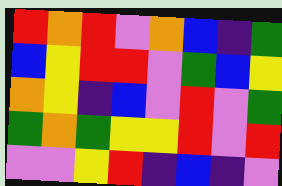[["red", "orange", "red", "violet", "orange", "blue", "indigo", "green"], ["blue", "yellow", "red", "red", "violet", "green", "blue", "yellow"], ["orange", "yellow", "indigo", "blue", "violet", "red", "violet", "green"], ["green", "orange", "green", "yellow", "yellow", "red", "violet", "red"], ["violet", "violet", "yellow", "red", "indigo", "blue", "indigo", "violet"]]